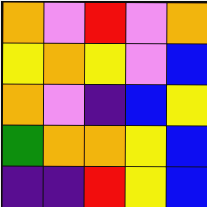[["orange", "violet", "red", "violet", "orange"], ["yellow", "orange", "yellow", "violet", "blue"], ["orange", "violet", "indigo", "blue", "yellow"], ["green", "orange", "orange", "yellow", "blue"], ["indigo", "indigo", "red", "yellow", "blue"]]